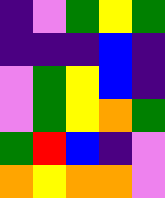[["indigo", "violet", "green", "yellow", "green"], ["indigo", "indigo", "indigo", "blue", "indigo"], ["violet", "green", "yellow", "blue", "indigo"], ["violet", "green", "yellow", "orange", "green"], ["green", "red", "blue", "indigo", "violet"], ["orange", "yellow", "orange", "orange", "violet"]]